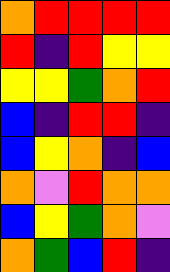[["orange", "red", "red", "red", "red"], ["red", "indigo", "red", "yellow", "yellow"], ["yellow", "yellow", "green", "orange", "red"], ["blue", "indigo", "red", "red", "indigo"], ["blue", "yellow", "orange", "indigo", "blue"], ["orange", "violet", "red", "orange", "orange"], ["blue", "yellow", "green", "orange", "violet"], ["orange", "green", "blue", "red", "indigo"]]